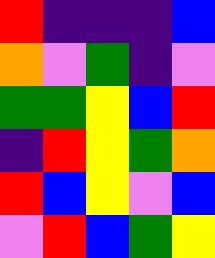[["red", "indigo", "indigo", "indigo", "blue"], ["orange", "violet", "green", "indigo", "violet"], ["green", "green", "yellow", "blue", "red"], ["indigo", "red", "yellow", "green", "orange"], ["red", "blue", "yellow", "violet", "blue"], ["violet", "red", "blue", "green", "yellow"]]